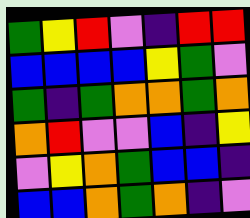[["green", "yellow", "red", "violet", "indigo", "red", "red"], ["blue", "blue", "blue", "blue", "yellow", "green", "violet"], ["green", "indigo", "green", "orange", "orange", "green", "orange"], ["orange", "red", "violet", "violet", "blue", "indigo", "yellow"], ["violet", "yellow", "orange", "green", "blue", "blue", "indigo"], ["blue", "blue", "orange", "green", "orange", "indigo", "violet"]]